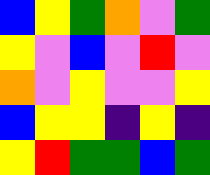[["blue", "yellow", "green", "orange", "violet", "green"], ["yellow", "violet", "blue", "violet", "red", "violet"], ["orange", "violet", "yellow", "violet", "violet", "yellow"], ["blue", "yellow", "yellow", "indigo", "yellow", "indigo"], ["yellow", "red", "green", "green", "blue", "green"]]